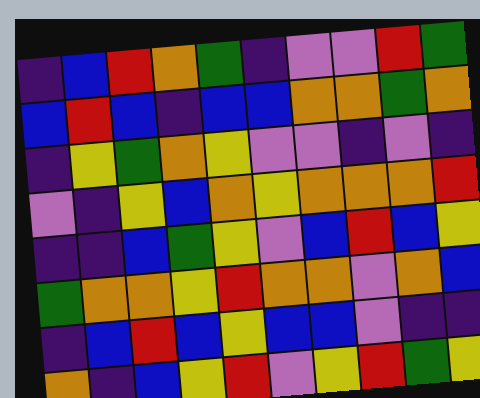[["indigo", "blue", "red", "orange", "green", "indigo", "violet", "violet", "red", "green"], ["blue", "red", "blue", "indigo", "blue", "blue", "orange", "orange", "green", "orange"], ["indigo", "yellow", "green", "orange", "yellow", "violet", "violet", "indigo", "violet", "indigo"], ["violet", "indigo", "yellow", "blue", "orange", "yellow", "orange", "orange", "orange", "red"], ["indigo", "indigo", "blue", "green", "yellow", "violet", "blue", "red", "blue", "yellow"], ["green", "orange", "orange", "yellow", "red", "orange", "orange", "violet", "orange", "blue"], ["indigo", "blue", "red", "blue", "yellow", "blue", "blue", "violet", "indigo", "indigo"], ["orange", "indigo", "blue", "yellow", "red", "violet", "yellow", "red", "green", "yellow"]]